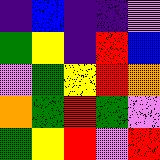[["indigo", "blue", "indigo", "indigo", "violet"], ["green", "yellow", "indigo", "red", "blue"], ["violet", "green", "yellow", "red", "orange"], ["orange", "green", "red", "green", "violet"], ["green", "yellow", "red", "violet", "red"]]